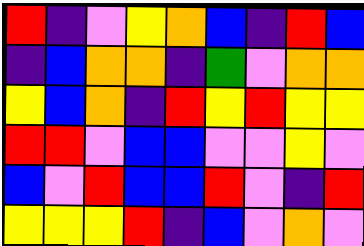[["red", "indigo", "violet", "yellow", "orange", "blue", "indigo", "red", "blue"], ["indigo", "blue", "orange", "orange", "indigo", "green", "violet", "orange", "orange"], ["yellow", "blue", "orange", "indigo", "red", "yellow", "red", "yellow", "yellow"], ["red", "red", "violet", "blue", "blue", "violet", "violet", "yellow", "violet"], ["blue", "violet", "red", "blue", "blue", "red", "violet", "indigo", "red"], ["yellow", "yellow", "yellow", "red", "indigo", "blue", "violet", "orange", "violet"]]